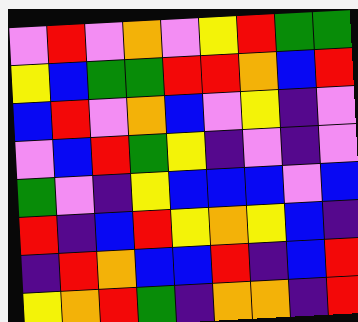[["violet", "red", "violet", "orange", "violet", "yellow", "red", "green", "green"], ["yellow", "blue", "green", "green", "red", "red", "orange", "blue", "red"], ["blue", "red", "violet", "orange", "blue", "violet", "yellow", "indigo", "violet"], ["violet", "blue", "red", "green", "yellow", "indigo", "violet", "indigo", "violet"], ["green", "violet", "indigo", "yellow", "blue", "blue", "blue", "violet", "blue"], ["red", "indigo", "blue", "red", "yellow", "orange", "yellow", "blue", "indigo"], ["indigo", "red", "orange", "blue", "blue", "red", "indigo", "blue", "red"], ["yellow", "orange", "red", "green", "indigo", "orange", "orange", "indigo", "red"]]